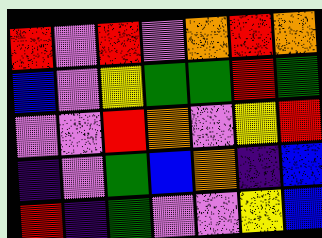[["red", "violet", "red", "violet", "orange", "red", "orange"], ["blue", "violet", "yellow", "green", "green", "red", "green"], ["violet", "violet", "red", "orange", "violet", "yellow", "red"], ["indigo", "violet", "green", "blue", "orange", "indigo", "blue"], ["red", "indigo", "green", "violet", "violet", "yellow", "blue"]]